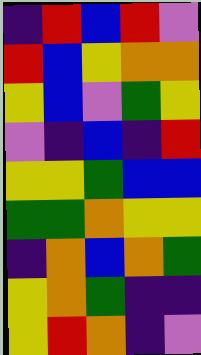[["indigo", "red", "blue", "red", "violet"], ["red", "blue", "yellow", "orange", "orange"], ["yellow", "blue", "violet", "green", "yellow"], ["violet", "indigo", "blue", "indigo", "red"], ["yellow", "yellow", "green", "blue", "blue"], ["green", "green", "orange", "yellow", "yellow"], ["indigo", "orange", "blue", "orange", "green"], ["yellow", "orange", "green", "indigo", "indigo"], ["yellow", "red", "orange", "indigo", "violet"]]